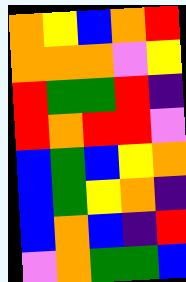[["orange", "yellow", "blue", "orange", "red"], ["orange", "orange", "orange", "violet", "yellow"], ["red", "green", "green", "red", "indigo"], ["red", "orange", "red", "red", "violet"], ["blue", "green", "blue", "yellow", "orange"], ["blue", "green", "yellow", "orange", "indigo"], ["blue", "orange", "blue", "indigo", "red"], ["violet", "orange", "green", "green", "blue"]]